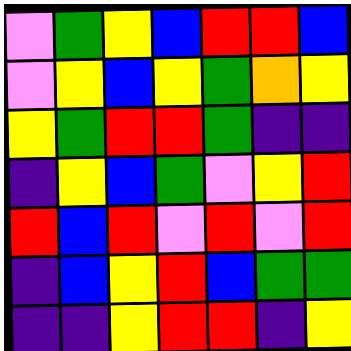[["violet", "green", "yellow", "blue", "red", "red", "blue"], ["violet", "yellow", "blue", "yellow", "green", "orange", "yellow"], ["yellow", "green", "red", "red", "green", "indigo", "indigo"], ["indigo", "yellow", "blue", "green", "violet", "yellow", "red"], ["red", "blue", "red", "violet", "red", "violet", "red"], ["indigo", "blue", "yellow", "red", "blue", "green", "green"], ["indigo", "indigo", "yellow", "red", "red", "indigo", "yellow"]]